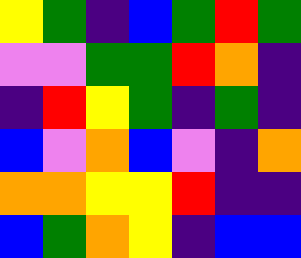[["yellow", "green", "indigo", "blue", "green", "red", "green"], ["violet", "violet", "green", "green", "red", "orange", "indigo"], ["indigo", "red", "yellow", "green", "indigo", "green", "indigo"], ["blue", "violet", "orange", "blue", "violet", "indigo", "orange"], ["orange", "orange", "yellow", "yellow", "red", "indigo", "indigo"], ["blue", "green", "orange", "yellow", "indigo", "blue", "blue"]]